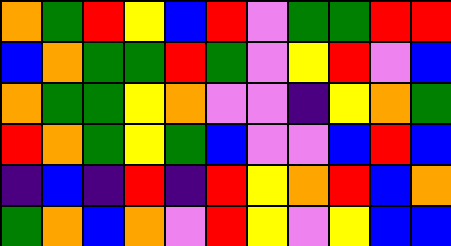[["orange", "green", "red", "yellow", "blue", "red", "violet", "green", "green", "red", "red"], ["blue", "orange", "green", "green", "red", "green", "violet", "yellow", "red", "violet", "blue"], ["orange", "green", "green", "yellow", "orange", "violet", "violet", "indigo", "yellow", "orange", "green"], ["red", "orange", "green", "yellow", "green", "blue", "violet", "violet", "blue", "red", "blue"], ["indigo", "blue", "indigo", "red", "indigo", "red", "yellow", "orange", "red", "blue", "orange"], ["green", "orange", "blue", "orange", "violet", "red", "yellow", "violet", "yellow", "blue", "blue"]]